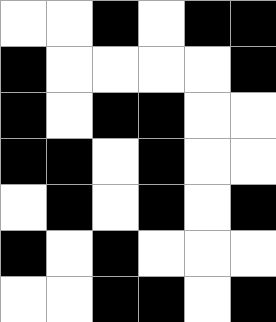[["white", "white", "black", "white", "black", "black"], ["black", "white", "white", "white", "white", "black"], ["black", "white", "black", "black", "white", "white"], ["black", "black", "white", "black", "white", "white"], ["white", "black", "white", "black", "white", "black"], ["black", "white", "black", "white", "white", "white"], ["white", "white", "black", "black", "white", "black"]]